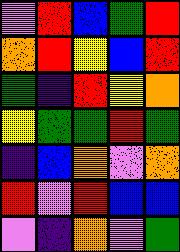[["violet", "red", "blue", "green", "red"], ["orange", "red", "yellow", "blue", "red"], ["green", "indigo", "red", "yellow", "orange"], ["yellow", "green", "green", "red", "green"], ["indigo", "blue", "orange", "violet", "orange"], ["red", "violet", "red", "blue", "blue"], ["violet", "indigo", "orange", "violet", "green"]]